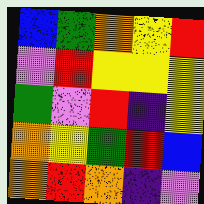[["blue", "green", "orange", "yellow", "red"], ["violet", "red", "yellow", "yellow", "yellow"], ["green", "violet", "red", "indigo", "yellow"], ["orange", "yellow", "green", "red", "blue"], ["orange", "red", "orange", "indigo", "violet"]]